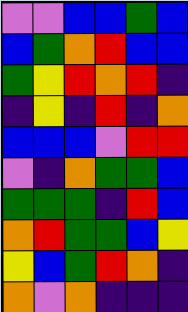[["violet", "violet", "blue", "blue", "green", "blue"], ["blue", "green", "orange", "red", "blue", "blue"], ["green", "yellow", "red", "orange", "red", "indigo"], ["indigo", "yellow", "indigo", "red", "indigo", "orange"], ["blue", "blue", "blue", "violet", "red", "red"], ["violet", "indigo", "orange", "green", "green", "blue"], ["green", "green", "green", "indigo", "red", "blue"], ["orange", "red", "green", "green", "blue", "yellow"], ["yellow", "blue", "green", "red", "orange", "indigo"], ["orange", "violet", "orange", "indigo", "indigo", "indigo"]]